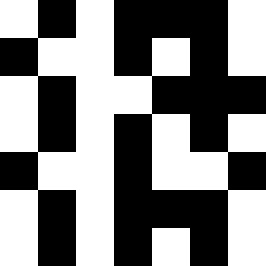[["white", "black", "white", "black", "black", "black", "white"], ["black", "white", "white", "black", "white", "black", "white"], ["white", "black", "white", "white", "black", "black", "black"], ["white", "black", "white", "black", "white", "black", "white"], ["black", "white", "white", "black", "white", "white", "black"], ["white", "black", "white", "black", "black", "black", "white"], ["white", "black", "white", "black", "white", "black", "white"]]